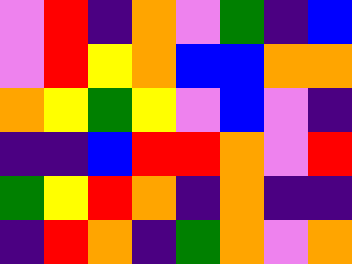[["violet", "red", "indigo", "orange", "violet", "green", "indigo", "blue"], ["violet", "red", "yellow", "orange", "blue", "blue", "orange", "orange"], ["orange", "yellow", "green", "yellow", "violet", "blue", "violet", "indigo"], ["indigo", "indigo", "blue", "red", "red", "orange", "violet", "red"], ["green", "yellow", "red", "orange", "indigo", "orange", "indigo", "indigo"], ["indigo", "red", "orange", "indigo", "green", "orange", "violet", "orange"]]